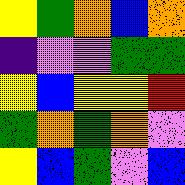[["yellow", "green", "orange", "blue", "orange"], ["indigo", "violet", "violet", "green", "green"], ["yellow", "blue", "yellow", "yellow", "red"], ["green", "orange", "green", "orange", "violet"], ["yellow", "blue", "green", "violet", "blue"]]